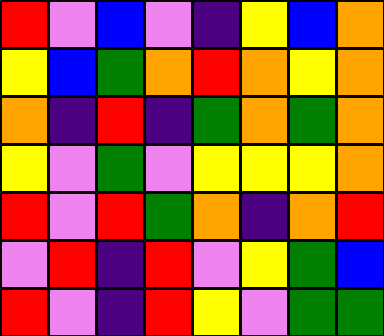[["red", "violet", "blue", "violet", "indigo", "yellow", "blue", "orange"], ["yellow", "blue", "green", "orange", "red", "orange", "yellow", "orange"], ["orange", "indigo", "red", "indigo", "green", "orange", "green", "orange"], ["yellow", "violet", "green", "violet", "yellow", "yellow", "yellow", "orange"], ["red", "violet", "red", "green", "orange", "indigo", "orange", "red"], ["violet", "red", "indigo", "red", "violet", "yellow", "green", "blue"], ["red", "violet", "indigo", "red", "yellow", "violet", "green", "green"]]